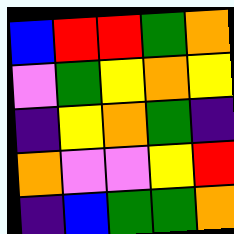[["blue", "red", "red", "green", "orange"], ["violet", "green", "yellow", "orange", "yellow"], ["indigo", "yellow", "orange", "green", "indigo"], ["orange", "violet", "violet", "yellow", "red"], ["indigo", "blue", "green", "green", "orange"]]